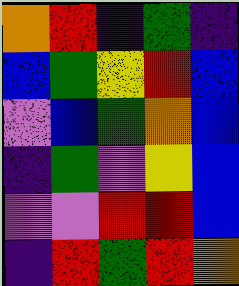[["orange", "red", "indigo", "green", "indigo"], ["blue", "green", "yellow", "red", "blue"], ["violet", "blue", "green", "orange", "blue"], ["indigo", "green", "violet", "yellow", "blue"], ["violet", "violet", "red", "red", "blue"], ["indigo", "red", "green", "red", "orange"]]